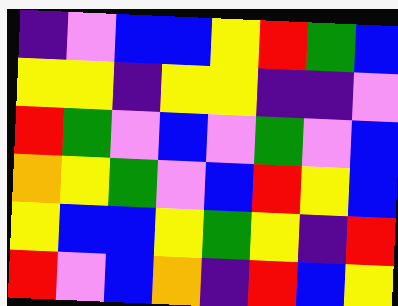[["indigo", "violet", "blue", "blue", "yellow", "red", "green", "blue"], ["yellow", "yellow", "indigo", "yellow", "yellow", "indigo", "indigo", "violet"], ["red", "green", "violet", "blue", "violet", "green", "violet", "blue"], ["orange", "yellow", "green", "violet", "blue", "red", "yellow", "blue"], ["yellow", "blue", "blue", "yellow", "green", "yellow", "indigo", "red"], ["red", "violet", "blue", "orange", "indigo", "red", "blue", "yellow"]]